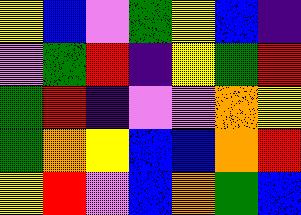[["yellow", "blue", "violet", "green", "yellow", "blue", "indigo"], ["violet", "green", "red", "indigo", "yellow", "green", "red"], ["green", "red", "indigo", "violet", "violet", "orange", "yellow"], ["green", "orange", "yellow", "blue", "blue", "orange", "red"], ["yellow", "red", "violet", "blue", "orange", "green", "blue"]]